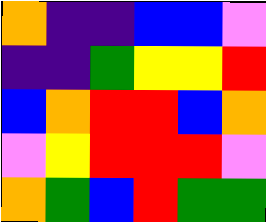[["orange", "indigo", "indigo", "blue", "blue", "violet"], ["indigo", "indigo", "green", "yellow", "yellow", "red"], ["blue", "orange", "red", "red", "blue", "orange"], ["violet", "yellow", "red", "red", "red", "violet"], ["orange", "green", "blue", "red", "green", "green"]]